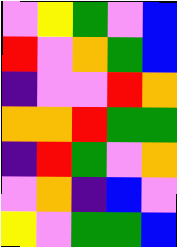[["violet", "yellow", "green", "violet", "blue"], ["red", "violet", "orange", "green", "blue"], ["indigo", "violet", "violet", "red", "orange"], ["orange", "orange", "red", "green", "green"], ["indigo", "red", "green", "violet", "orange"], ["violet", "orange", "indigo", "blue", "violet"], ["yellow", "violet", "green", "green", "blue"]]